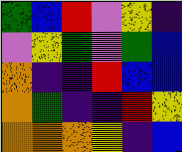[["green", "blue", "red", "violet", "yellow", "indigo"], ["violet", "yellow", "green", "violet", "green", "blue"], ["orange", "indigo", "indigo", "red", "blue", "blue"], ["orange", "green", "indigo", "indigo", "red", "yellow"], ["orange", "orange", "orange", "yellow", "indigo", "blue"]]